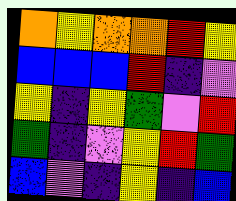[["orange", "yellow", "orange", "orange", "red", "yellow"], ["blue", "blue", "blue", "red", "indigo", "violet"], ["yellow", "indigo", "yellow", "green", "violet", "red"], ["green", "indigo", "violet", "yellow", "red", "green"], ["blue", "violet", "indigo", "yellow", "indigo", "blue"]]